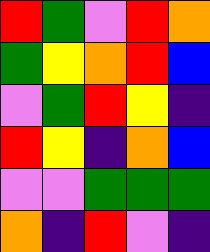[["red", "green", "violet", "red", "orange"], ["green", "yellow", "orange", "red", "blue"], ["violet", "green", "red", "yellow", "indigo"], ["red", "yellow", "indigo", "orange", "blue"], ["violet", "violet", "green", "green", "green"], ["orange", "indigo", "red", "violet", "indigo"]]